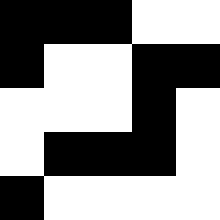[["black", "black", "black", "white", "white"], ["black", "white", "white", "black", "black"], ["white", "white", "white", "black", "white"], ["white", "black", "black", "black", "white"], ["black", "white", "white", "white", "white"]]